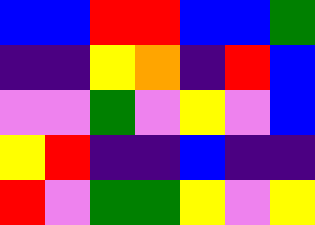[["blue", "blue", "red", "red", "blue", "blue", "green"], ["indigo", "indigo", "yellow", "orange", "indigo", "red", "blue"], ["violet", "violet", "green", "violet", "yellow", "violet", "blue"], ["yellow", "red", "indigo", "indigo", "blue", "indigo", "indigo"], ["red", "violet", "green", "green", "yellow", "violet", "yellow"]]